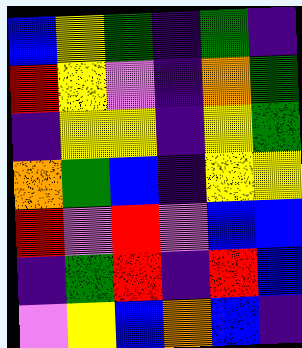[["blue", "yellow", "green", "indigo", "green", "indigo"], ["red", "yellow", "violet", "indigo", "orange", "green"], ["indigo", "yellow", "yellow", "indigo", "yellow", "green"], ["orange", "green", "blue", "indigo", "yellow", "yellow"], ["red", "violet", "red", "violet", "blue", "blue"], ["indigo", "green", "red", "indigo", "red", "blue"], ["violet", "yellow", "blue", "orange", "blue", "indigo"]]